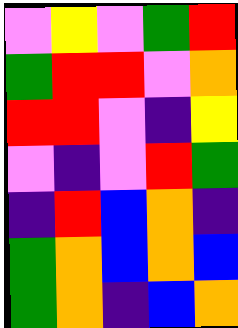[["violet", "yellow", "violet", "green", "red"], ["green", "red", "red", "violet", "orange"], ["red", "red", "violet", "indigo", "yellow"], ["violet", "indigo", "violet", "red", "green"], ["indigo", "red", "blue", "orange", "indigo"], ["green", "orange", "blue", "orange", "blue"], ["green", "orange", "indigo", "blue", "orange"]]